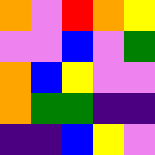[["orange", "violet", "red", "orange", "yellow"], ["violet", "violet", "blue", "violet", "green"], ["orange", "blue", "yellow", "violet", "violet"], ["orange", "green", "green", "indigo", "indigo"], ["indigo", "indigo", "blue", "yellow", "violet"]]